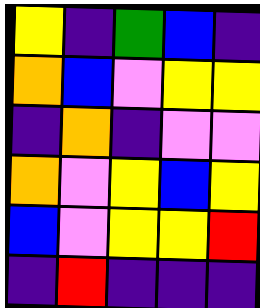[["yellow", "indigo", "green", "blue", "indigo"], ["orange", "blue", "violet", "yellow", "yellow"], ["indigo", "orange", "indigo", "violet", "violet"], ["orange", "violet", "yellow", "blue", "yellow"], ["blue", "violet", "yellow", "yellow", "red"], ["indigo", "red", "indigo", "indigo", "indigo"]]